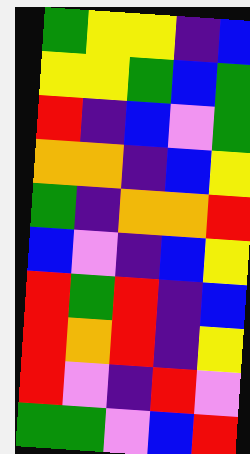[["green", "yellow", "yellow", "indigo", "blue"], ["yellow", "yellow", "green", "blue", "green"], ["red", "indigo", "blue", "violet", "green"], ["orange", "orange", "indigo", "blue", "yellow"], ["green", "indigo", "orange", "orange", "red"], ["blue", "violet", "indigo", "blue", "yellow"], ["red", "green", "red", "indigo", "blue"], ["red", "orange", "red", "indigo", "yellow"], ["red", "violet", "indigo", "red", "violet"], ["green", "green", "violet", "blue", "red"]]